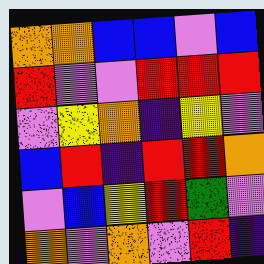[["orange", "orange", "blue", "blue", "violet", "blue"], ["red", "violet", "violet", "red", "red", "red"], ["violet", "yellow", "orange", "indigo", "yellow", "violet"], ["blue", "red", "indigo", "red", "red", "orange"], ["violet", "blue", "yellow", "red", "green", "violet"], ["orange", "violet", "orange", "violet", "red", "indigo"]]